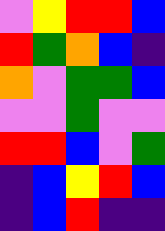[["violet", "yellow", "red", "red", "blue"], ["red", "green", "orange", "blue", "indigo"], ["orange", "violet", "green", "green", "blue"], ["violet", "violet", "green", "violet", "violet"], ["red", "red", "blue", "violet", "green"], ["indigo", "blue", "yellow", "red", "blue"], ["indigo", "blue", "red", "indigo", "indigo"]]